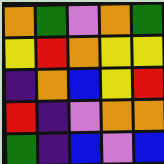[["orange", "green", "violet", "orange", "green"], ["yellow", "red", "orange", "yellow", "yellow"], ["indigo", "orange", "blue", "yellow", "red"], ["red", "indigo", "violet", "orange", "orange"], ["green", "indigo", "blue", "violet", "blue"]]